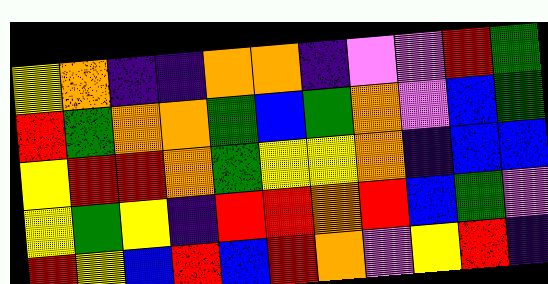[["yellow", "orange", "indigo", "indigo", "orange", "orange", "indigo", "violet", "violet", "red", "green"], ["red", "green", "orange", "orange", "green", "blue", "green", "orange", "violet", "blue", "green"], ["yellow", "red", "red", "orange", "green", "yellow", "yellow", "orange", "indigo", "blue", "blue"], ["yellow", "green", "yellow", "indigo", "red", "red", "orange", "red", "blue", "green", "violet"], ["red", "yellow", "blue", "red", "blue", "red", "orange", "violet", "yellow", "red", "indigo"]]